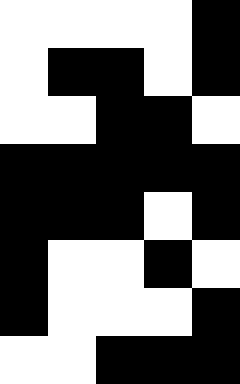[["white", "white", "white", "white", "black"], ["white", "black", "black", "white", "black"], ["white", "white", "black", "black", "white"], ["black", "black", "black", "black", "black"], ["black", "black", "black", "white", "black"], ["black", "white", "white", "black", "white"], ["black", "white", "white", "white", "black"], ["white", "white", "black", "black", "black"]]